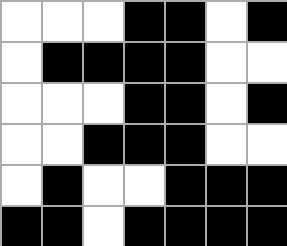[["white", "white", "white", "black", "black", "white", "black"], ["white", "black", "black", "black", "black", "white", "white"], ["white", "white", "white", "black", "black", "white", "black"], ["white", "white", "black", "black", "black", "white", "white"], ["white", "black", "white", "white", "black", "black", "black"], ["black", "black", "white", "black", "black", "black", "black"]]